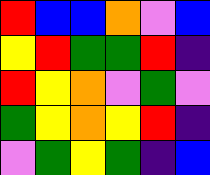[["red", "blue", "blue", "orange", "violet", "blue"], ["yellow", "red", "green", "green", "red", "indigo"], ["red", "yellow", "orange", "violet", "green", "violet"], ["green", "yellow", "orange", "yellow", "red", "indigo"], ["violet", "green", "yellow", "green", "indigo", "blue"]]